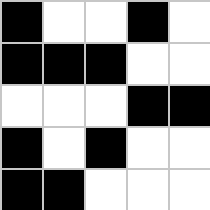[["black", "white", "white", "black", "white"], ["black", "black", "black", "white", "white"], ["white", "white", "white", "black", "black"], ["black", "white", "black", "white", "white"], ["black", "black", "white", "white", "white"]]